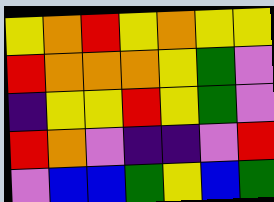[["yellow", "orange", "red", "yellow", "orange", "yellow", "yellow"], ["red", "orange", "orange", "orange", "yellow", "green", "violet"], ["indigo", "yellow", "yellow", "red", "yellow", "green", "violet"], ["red", "orange", "violet", "indigo", "indigo", "violet", "red"], ["violet", "blue", "blue", "green", "yellow", "blue", "green"]]